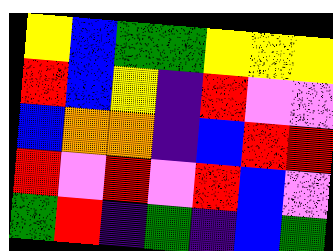[["yellow", "blue", "green", "green", "yellow", "yellow", "yellow"], ["red", "blue", "yellow", "indigo", "red", "violet", "violet"], ["blue", "orange", "orange", "indigo", "blue", "red", "red"], ["red", "violet", "red", "violet", "red", "blue", "violet"], ["green", "red", "indigo", "green", "indigo", "blue", "green"]]